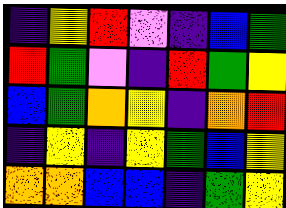[["indigo", "yellow", "red", "violet", "indigo", "blue", "green"], ["red", "green", "violet", "indigo", "red", "green", "yellow"], ["blue", "green", "orange", "yellow", "indigo", "orange", "red"], ["indigo", "yellow", "indigo", "yellow", "green", "blue", "yellow"], ["orange", "orange", "blue", "blue", "indigo", "green", "yellow"]]